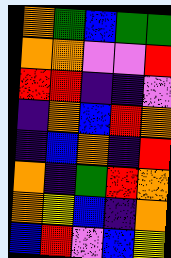[["orange", "green", "blue", "green", "green"], ["orange", "orange", "violet", "violet", "red"], ["red", "red", "indigo", "indigo", "violet"], ["indigo", "orange", "blue", "red", "orange"], ["indigo", "blue", "orange", "indigo", "red"], ["orange", "indigo", "green", "red", "orange"], ["orange", "yellow", "blue", "indigo", "orange"], ["blue", "red", "violet", "blue", "yellow"]]